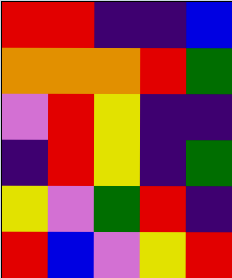[["red", "red", "indigo", "indigo", "blue"], ["orange", "orange", "orange", "red", "green"], ["violet", "red", "yellow", "indigo", "indigo"], ["indigo", "red", "yellow", "indigo", "green"], ["yellow", "violet", "green", "red", "indigo"], ["red", "blue", "violet", "yellow", "red"]]